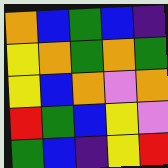[["orange", "blue", "green", "blue", "indigo"], ["yellow", "orange", "green", "orange", "green"], ["yellow", "blue", "orange", "violet", "orange"], ["red", "green", "blue", "yellow", "violet"], ["green", "blue", "indigo", "yellow", "red"]]